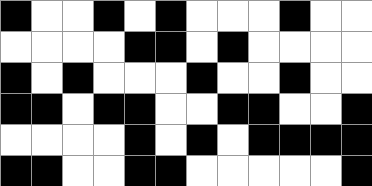[["black", "white", "white", "black", "white", "black", "white", "white", "white", "black", "white", "white"], ["white", "white", "white", "white", "black", "black", "white", "black", "white", "white", "white", "white"], ["black", "white", "black", "white", "white", "white", "black", "white", "white", "black", "white", "white"], ["black", "black", "white", "black", "black", "white", "white", "black", "black", "white", "white", "black"], ["white", "white", "white", "white", "black", "white", "black", "white", "black", "black", "black", "black"], ["black", "black", "white", "white", "black", "black", "white", "white", "white", "white", "white", "black"]]